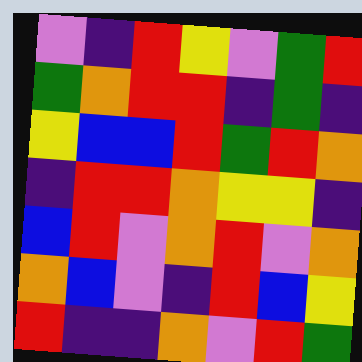[["violet", "indigo", "red", "yellow", "violet", "green", "red"], ["green", "orange", "red", "red", "indigo", "green", "indigo"], ["yellow", "blue", "blue", "red", "green", "red", "orange"], ["indigo", "red", "red", "orange", "yellow", "yellow", "indigo"], ["blue", "red", "violet", "orange", "red", "violet", "orange"], ["orange", "blue", "violet", "indigo", "red", "blue", "yellow"], ["red", "indigo", "indigo", "orange", "violet", "red", "green"]]